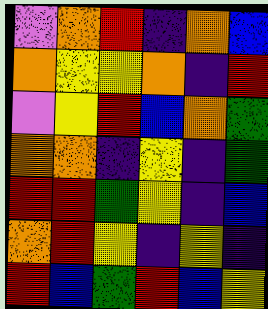[["violet", "orange", "red", "indigo", "orange", "blue"], ["orange", "yellow", "yellow", "orange", "indigo", "red"], ["violet", "yellow", "red", "blue", "orange", "green"], ["orange", "orange", "indigo", "yellow", "indigo", "green"], ["red", "red", "green", "yellow", "indigo", "blue"], ["orange", "red", "yellow", "indigo", "yellow", "indigo"], ["red", "blue", "green", "red", "blue", "yellow"]]